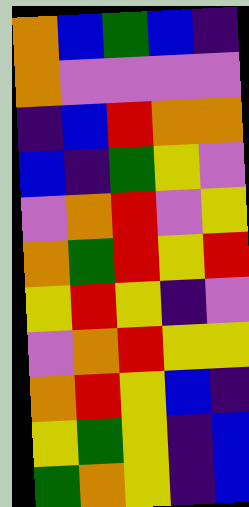[["orange", "blue", "green", "blue", "indigo"], ["orange", "violet", "violet", "violet", "violet"], ["indigo", "blue", "red", "orange", "orange"], ["blue", "indigo", "green", "yellow", "violet"], ["violet", "orange", "red", "violet", "yellow"], ["orange", "green", "red", "yellow", "red"], ["yellow", "red", "yellow", "indigo", "violet"], ["violet", "orange", "red", "yellow", "yellow"], ["orange", "red", "yellow", "blue", "indigo"], ["yellow", "green", "yellow", "indigo", "blue"], ["green", "orange", "yellow", "indigo", "blue"]]